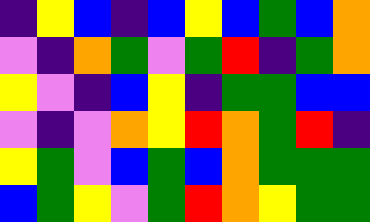[["indigo", "yellow", "blue", "indigo", "blue", "yellow", "blue", "green", "blue", "orange"], ["violet", "indigo", "orange", "green", "violet", "green", "red", "indigo", "green", "orange"], ["yellow", "violet", "indigo", "blue", "yellow", "indigo", "green", "green", "blue", "blue"], ["violet", "indigo", "violet", "orange", "yellow", "red", "orange", "green", "red", "indigo"], ["yellow", "green", "violet", "blue", "green", "blue", "orange", "green", "green", "green"], ["blue", "green", "yellow", "violet", "green", "red", "orange", "yellow", "green", "green"]]